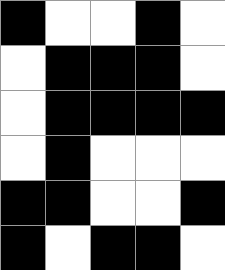[["black", "white", "white", "black", "white"], ["white", "black", "black", "black", "white"], ["white", "black", "black", "black", "black"], ["white", "black", "white", "white", "white"], ["black", "black", "white", "white", "black"], ["black", "white", "black", "black", "white"]]